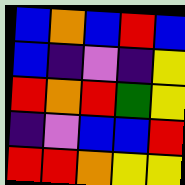[["blue", "orange", "blue", "red", "blue"], ["blue", "indigo", "violet", "indigo", "yellow"], ["red", "orange", "red", "green", "yellow"], ["indigo", "violet", "blue", "blue", "red"], ["red", "red", "orange", "yellow", "yellow"]]